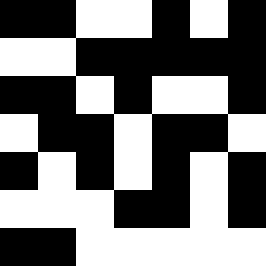[["black", "black", "white", "white", "black", "white", "black"], ["white", "white", "black", "black", "black", "black", "black"], ["black", "black", "white", "black", "white", "white", "black"], ["white", "black", "black", "white", "black", "black", "white"], ["black", "white", "black", "white", "black", "white", "black"], ["white", "white", "white", "black", "black", "white", "black"], ["black", "black", "white", "white", "white", "white", "white"]]